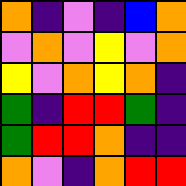[["orange", "indigo", "violet", "indigo", "blue", "orange"], ["violet", "orange", "violet", "yellow", "violet", "orange"], ["yellow", "violet", "orange", "yellow", "orange", "indigo"], ["green", "indigo", "red", "red", "green", "indigo"], ["green", "red", "red", "orange", "indigo", "indigo"], ["orange", "violet", "indigo", "orange", "red", "red"]]